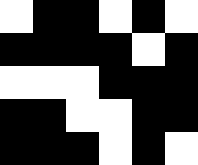[["white", "black", "black", "white", "black", "white"], ["black", "black", "black", "black", "white", "black"], ["white", "white", "white", "black", "black", "black"], ["black", "black", "white", "white", "black", "black"], ["black", "black", "black", "white", "black", "white"]]